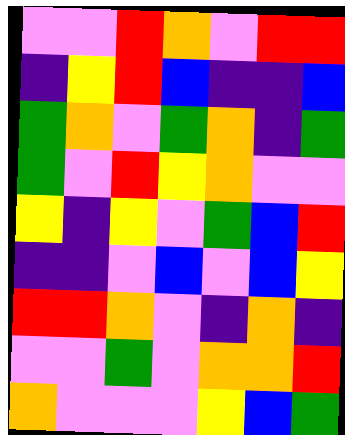[["violet", "violet", "red", "orange", "violet", "red", "red"], ["indigo", "yellow", "red", "blue", "indigo", "indigo", "blue"], ["green", "orange", "violet", "green", "orange", "indigo", "green"], ["green", "violet", "red", "yellow", "orange", "violet", "violet"], ["yellow", "indigo", "yellow", "violet", "green", "blue", "red"], ["indigo", "indigo", "violet", "blue", "violet", "blue", "yellow"], ["red", "red", "orange", "violet", "indigo", "orange", "indigo"], ["violet", "violet", "green", "violet", "orange", "orange", "red"], ["orange", "violet", "violet", "violet", "yellow", "blue", "green"]]